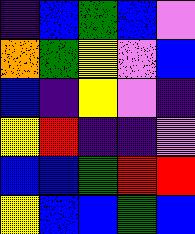[["indigo", "blue", "green", "blue", "violet"], ["orange", "green", "yellow", "violet", "blue"], ["blue", "indigo", "yellow", "violet", "indigo"], ["yellow", "red", "indigo", "indigo", "violet"], ["blue", "blue", "green", "red", "red"], ["yellow", "blue", "blue", "green", "blue"]]